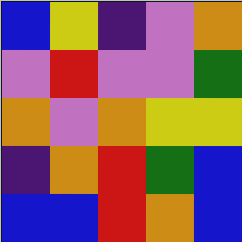[["blue", "yellow", "indigo", "violet", "orange"], ["violet", "red", "violet", "violet", "green"], ["orange", "violet", "orange", "yellow", "yellow"], ["indigo", "orange", "red", "green", "blue"], ["blue", "blue", "red", "orange", "blue"]]